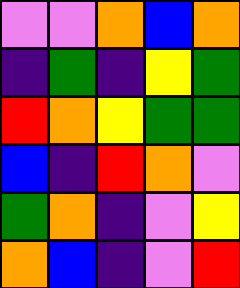[["violet", "violet", "orange", "blue", "orange"], ["indigo", "green", "indigo", "yellow", "green"], ["red", "orange", "yellow", "green", "green"], ["blue", "indigo", "red", "orange", "violet"], ["green", "orange", "indigo", "violet", "yellow"], ["orange", "blue", "indigo", "violet", "red"]]